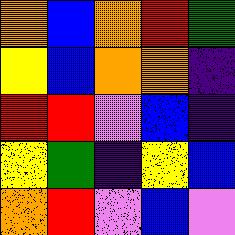[["orange", "blue", "orange", "red", "green"], ["yellow", "blue", "orange", "orange", "indigo"], ["red", "red", "violet", "blue", "indigo"], ["yellow", "green", "indigo", "yellow", "blue"], ["orange", "red", "violet", "blue", "violet"]]